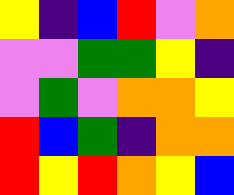[["yellow", "indigo", "blue", "red", "violet", "orange"], ["violet", "violet", "green", "green", "yellow", "indigo"], ["violet", "green", "violet", "orange", "orange", "yellow"], ["red", "blue", "green", "indigo", "orange", "orange"], ["red", "yellow", "red", "orange", "yellow", "blue"]]